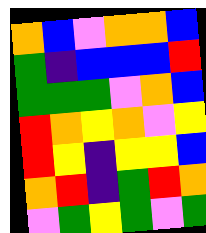[["orange", "blue", "violet", "orange", "orange", "blue"], ["green", "indigo", "blue", "blue", "blue", "red"], ["green", "green", "green", "violet", "orange", "blue"], ["red", "orange", "yellow", "orange", "violet", "yellow"], ["red", "yellow", "indigo", "yellow", "yellow", "blue"], ["orange", "red", "indigo", "green", "red", "orange"], ["violet", "green", "yellow", "green", "violet", "green"]]